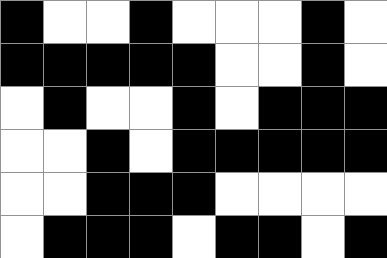[["black", "white", "white", "black", "white", "white", "white", "black", "white"], ["black", "black", "black", "black", "black", "white", "white", "black", "white"], ["white", "black", "white", "white", "black", "white", "black", "black", "black"], ["white", "white", "black", "white", "black", "black", "black", "black", "black"], ["white", "white", "black", "black", "black", "white", "white", "white", "white"], ["white", "black", "black", "black", "white", "black", "black", "white", "black"]]